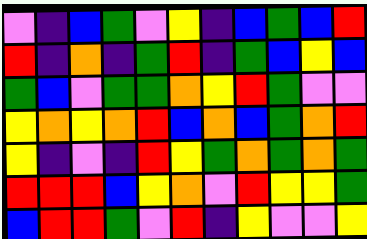[["violet", "indigo", "blue", "green", "violet", "yellow", "indigo", "blue", "green", "blue", "red"], ["red", "indigo", "orange", "indigo", "green", "red", "indigo", "green", "blue", "yellow", "blue"], ["green", "blue", "violet", "green", "green", "orange", "yellow", "red", "green", "violet", "violet"], ["yellow", "orange", "yellow", "orange", "red", "blue", "orange", "blue", "green", "orange", "red"], ["yellow", "indigo", "violet", "indigo", "red", "yellow", "green", "orange", "green", "orange", "green"], ["red", "red", "red", "blue", "yellow", "orange", "violet", "red", "yellow", "yellow", "green"], ["blue", "red", "red", "green", "violet", "red", "indigo", "yellow", "violet", "violet", "yellow"]]